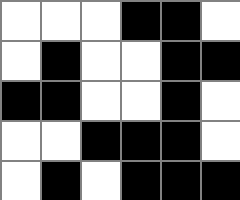[["white", "white", "white", "black", "black", "white"], ["white", "black", "white", "white", "black", "black"], ["black", "black", "white", "white", "black", "white"], ["white", "white", "black", "black", "black", "white"], ["white", "black", "white", "black", "black", "black"]]